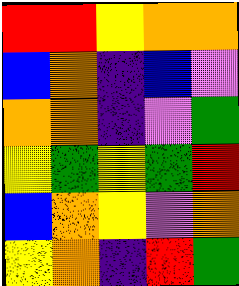[["red", "red", "yellow", "orange", "orange"], ["blue", "orange", "indigo", "blue", "violet"], ["orange", "orange", "indigo", "violet", "green"], ["yellow", "green", "yellow", "green", "red"], ["blue", "orange", "yellow", "violet", "orange"], ["yellow", "orange", "indigo", "red", "green"]]